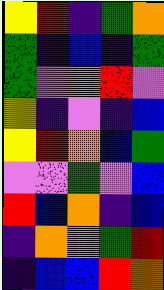[["yellow", "red", "indigo", "green", "orange"], ["green", "indigo", "blue", "indigo", "green"], ["green", "violet", "orange", "red", "violet"], ["yellow", "indigo", "violet", "indigo", "blue"], ["yellow", "red", "orange", "blue", "green"], ["violet", "violet", "green", "violet", "blue"], ["red", "blue", "orange", "indigo", "blue"], ["indigo", "orange", "violet", "green", "red"], ["indigo", "blue", "blue", "red", "orange"]]